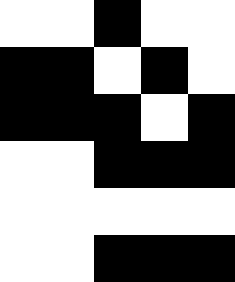[["white", "white", "black", "white", "white"], ["black", "black", "white", "black", "white"], ["black", "black", "black", "white", "black"], ["white", "white", "black", "black", "black"], ["white", "white", "white", "white", "white"], ["white", "white", "black", "black", "black"]]